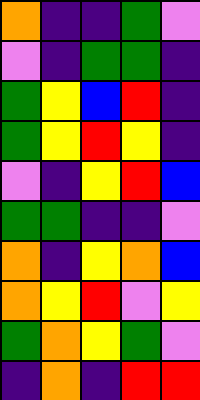[["orange", "indigo", "indigo", "green", "violet"], ["violet", "indigo", "green", "green", "indigo"], ["green", "yellow", "blue", "red", "indigo"], ["green", "yellow", "red", "yellow", "indigo"], ["violet", "indigo", "yellow", "red", "blue"], ["green", "green", "indigo", "indigo", "violet"], ["orange", "indigo", "yellow", "orange", "blue"], ["orange", "yellow", "red", "violet", "yellow"], ["green", "orange", "yellow", "green", "violet"], ["indigo", "orange", "indigo", "red", "red"]]